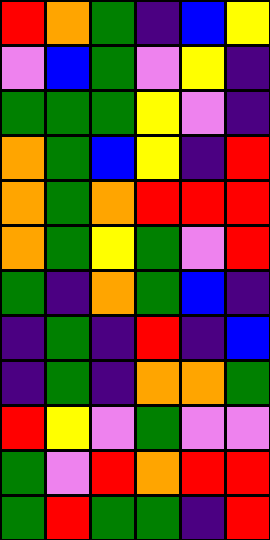[["red", "orange", "green", "indigo", "blue", "yellow"], ["violet", "blue", "green", "violet", "yellow", "indigo"], ["green", "green", "green", "yellow", "violet", "indigo"], ["orange", "green", "blue", "yellow", "indigo", "red"], ["orange", "green", "orange", "red", "red", "red"], ["orange", "green", "yellow", "green", "violet", "red"], ["green", "indigo", "orange", "green", "blue", "indigo"], ["indigo", "green", "indigo", "red", "indigo", "blue"], ["indigo", "green", "indigo", "orange", "orange", "green"], ["red", "yellow", "violet", "green", "violet", "violet"], ["green", "violet", "red", "orange", "red", "red"], ["green", "red", "green", "green", "indigo", "red"]]